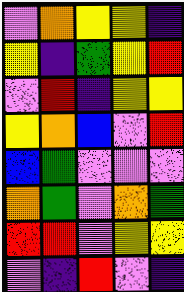[["violet", "orange", "yellow", "yellow", "indigo"], ["yellow", "indigo", "green", "yellow", "red"], ["violet", "red", "indigo", "yellow", "yellow"], ["yellow", "orange", "blue", "violet", "red"], ["blue", "green", "violet", "violet", "violet"], ["orange", "green", "violet", "orange", "green"], ["red", "red", "violet", "yellow", "yellow"], ["violet", "indigo", "red", "violet", "indigo"]]